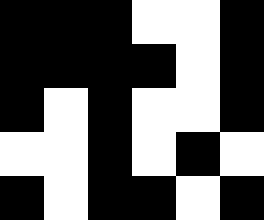[["black", "black", "black", "white", "white", "black"], ["black", "black", "black", "black", "white", "black"], ["black", "white", "black", "white", "white", "black"], ["white", "white", "black", "white", "black", "white"], ["black", "white", "black", "black", "white", "black"]]